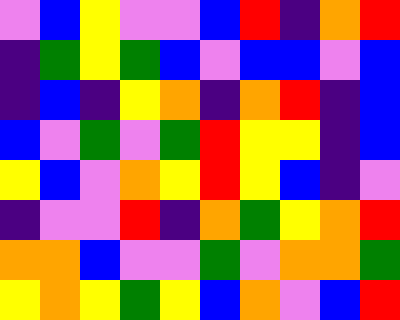[["violet", "blue", "yellow", "violet", "violet", "blue", "red", "indigo", "orange", "red"], ["indigo", "green", "yellow", "green", "blue", "violet", "blue", "blue", "violet", "blue"], ["indigo", "blue", "indigo", "yellow", "orange", "indigo", "orange", "red", "indigo", "blue"], ["blue", "violet", "green", "violet", "green", "red", "yellow", "yellow", "indigo", "blue"], ["yellow", "blue", "violet", "orange", "yellow", "red", "yellow", "blue", "indigo", "violet"], ["indigo", "violet", "violet", "red", "indigo", "orange", "green", "yellow", "orange", "red"], ["orange", "orange", "blue", "violet", "violet", "green", "violet", "orange", "orange", "green"], ["yellow", "orange", "yellow", "green", "yellow", "blue", "orange", "violet", "blue", "red"]]